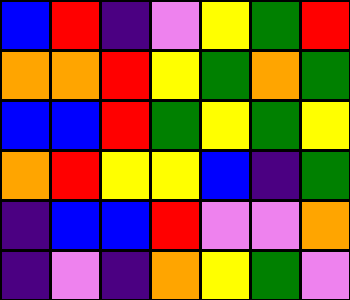[["blue", "red", "indigo", "violet", "yellow", "green", "red"], ["orange", "orange", "red", "yellow", "green", "orange", "green"], ["blue", "blue", "red", "green", "yellow", "green", "yellow"], ["orange", "red", "yellow", "yellow", "blue", "indigo", "green"], ["indigo", "blue", "blue", "red", "violet", "violet", "orange"], ["indigo", "violet", "indigo", "orange", "yellow", "green", "violet"]]